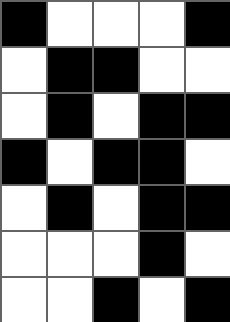[["black", "white", "white", "white", "black"], ["white", "black", "black", "white", "white"], ["white", "black", "white", "black", "black"], ["black", "white", "black", "black", "white"], ["white", "black", "white", "black", "black"], ["white", "white", "white", "black", "white"], ["white", "white", "black", "white", "black"]]